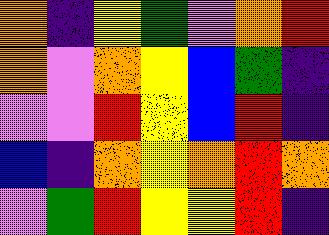[["orange", "indigo", "yellow", "green", "violet", "orange", "red"], ["orange", "violet", "orange", "yellow", "blue", "green", "indigo"], ["violet", "violet", "red", "yellow", "blue", "red", "indigo"], ["blue", "indigo", "orange", "yellow", "orange", "red", "orange"], ["violet", "green", "red", "yellow", "yellow", "red", "indigo"]]